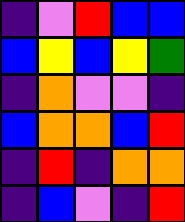[["indigo", "violet", "red", "blue", "blue"], ["blue", "yellow", "blue", "yellow", "green"], ["indigo", "orange", "violet", "violet", "indigo"], ["blue", "orange", "orange", "blue", "red"], ["indigo", "red", "indigo", "orange", "orange"], ["indigo", "blue", "violet", "indigo", "red"]]